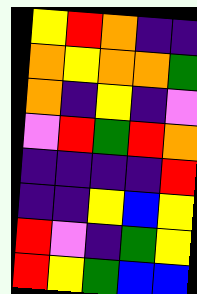[["yellow", "red", "orange", "indigo", "indigo"], ["orange", "yellow", "orange", "orange", "green"], ["orange", "indigo", "yellow", "indigo", "violet"], ["violet", "red", "green", "red", "orange"], ["indigo", "indigo", "indigo", "indigo", "red"], ["indigo", "indigo", "yellow", "blue", "yellow"], ["red", "violet", "indigo", "green", "yellow"], ["red", "yellow", "green", "blue", "blue"]]